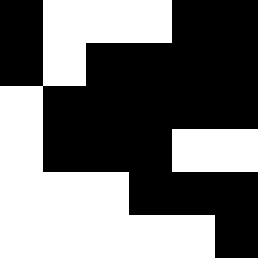[["black", "white", "white", "white", "black", "black"], ["black", "white", "black", "black", "black", "black"], ["white", "black", "black", "black", "black", "black"], ["white", "black", "black", "black", "white", "white"], ["white", "white", "white", "black", "black", "black"], ["white", "white", "white", "white", "white", "black"]]